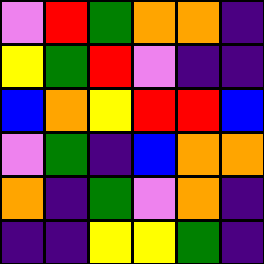[["violet", "red", "green", "orange", "orange", "indigo"], ["yellow", "green", "red", "violet", "indigo", "indigo"], ["blue", "orange", "yellow", "red", "red", "blue"], ["violet", "green", "indigo", "blue", "orange", "orange"], ["orange", "indigo", "green", "violet", "orange", "indigo"], ["indigo", "indigo", "yellow", "yellow", "green", "indigo"]]